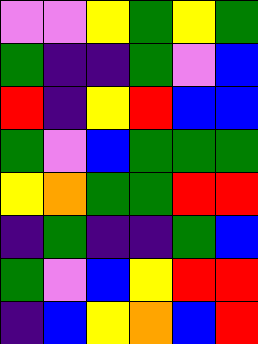[["violet", "violet", "yellow", "green", "yellow", "green"], ["green", "indigo", "indigo", "green", "violet", "blue"], ["red", "indigo", "yellow", "red", "blue", "blue"], ["green", "violet", "blue", "green", "green", "green"], ["yellow", "orange", "green", "green", "red", "red"], ["indigo", "green", "indigo", "indigo", "green", "blue"], ["green", "violet", "blue", "yellow", "red", "red"], ["indigo", "blue", "yellow", "orange", "blue", "red"]]